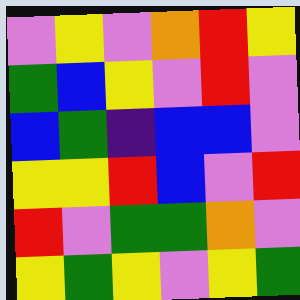[["violet", "yellow", "violet", "orange", "red", "yellow"], ["green", "blue", "yellow", "violet", "red", "violet"], ["blue", "green", "indigo", "blue", "blue", "violet"], ["yellow", "yellow", "red", "blue", "violet", "red"], ["red", "violet", "green", "green", "orange", "violet"], ["yellow", "green", "yellow", "violet", "yellow", "green"]]